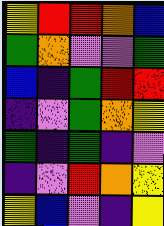[["yellow", "red", "red", "orange", "blue"], ["green", "orange", "violet", "violet", "green"], ["blue", "indigo", "green", "red", "red"], ["indigo", "violet", "green", "orange", "yellow"], ["green", "indigo", "green", "indigo", "violet"], ["indigo", "violet", "red", "orange", "yellow"], ["yellow", "blue", "violet", "indigo", "yellow"]]